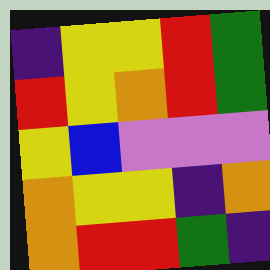[["indigo", "yellow", "yellow", "red", "green"], ["red", "yellow", "orange", "red", "green"], ["yellow", "blue", "violet", "violet", "violet"], ["orange", "yellow", "yellow", "indigo", "orange"], ["orange", "red", "red", "green", "indigo"]]